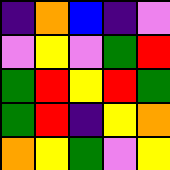[["indigo", "orange", "blue", "indigo", "violet"], ["violet", "yellow", "violet", "green", "red"], ["green", "red", "yellow", "red", "green"], ["green", "red", "indigo", "yellow", "orange"], ["orange", "yellow", "green", "violet", "yellow"]]